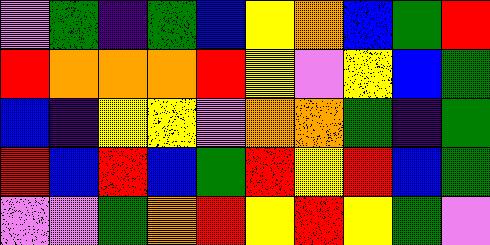[["violet", "green", "indigo", "green", "blue", "yellow", "orange", "blue", "green", "red"], ["red", "orange", "orange", "orange", "red", "yellow", "violet", "yellow", "blue", "green"], ["blue", "indigo", "yellow", "yellow", "violet", "orange", "orange", "green", "indigo", "green"], ["red", "blue", "red", "blue", "green", "red", "yellow", "red", "blue", "green"], ["violet", "violet", "green", "orange", "red", "yellow", "red", "yellow", "green", "violet"]]